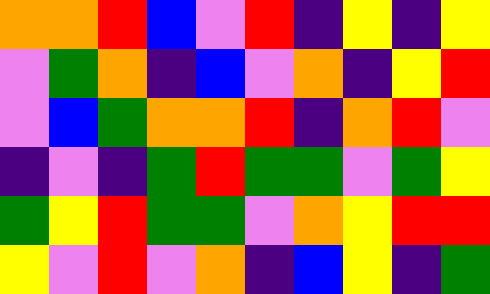[["orange", "orange", "red", "blue", "violet", "red", "indigo", "yellow", "indigo", "yellow"], ["violet", "green", "orange", "indigo", "blue", "violet", "orange", "indigo", "yellow", "red"], ["violet", "blue", "green", "orange", "orange", "red", "indigo", "orange", "red", "violet"], ["indigo", "violet", "indigo", "green", "red", "green", "green", "violet", "green", "yellow"], ["green", "yellow", "red", "green", "green", "violet", "orange", "yellow", "red", "red"], ["yellow", "violet", "red", "violet", "orange", "indigo", "blue", "yellow", "indigo", "green"]]